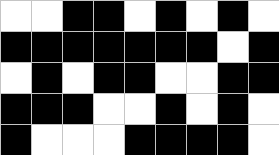[["white", "white", "black", "black", "white", "black", "white", "black", "white"], ["black", "black", "black", "black", "black", "black", "black", "white", "black"], ["white", "black", "white", "black", "black", "white", "white", "black", "black"], ["black", "black", "black", "white", "white", "black", "white", "black", "white"], ["black", "white", "white", "white", "black", "black", "black", "black", "white"]]